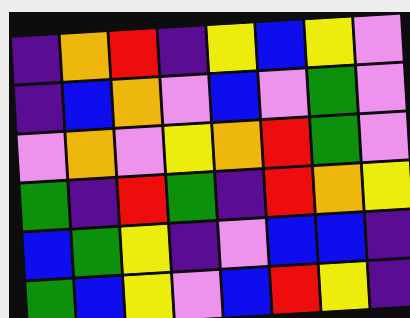[["indigo", "orange", "red", "indigo", "yellow", "blue", "yellow", "violet"], ["indigo", "blue", "orange", "violet", "blue", "violet", "green", "violet"], ["violet", "orange", "violet", "yellow", "orange", "red", "green", "violet"], ["green", "indigo", "red", "green", "indigo", "red", "orange", "yellow"], ["blue", "green", "yellow", "indigo", "violet", "blue", "blue", "indigo"], ["green", "blue", "yellow", "violet", "blue", "red", "yellow", "indigo"]]